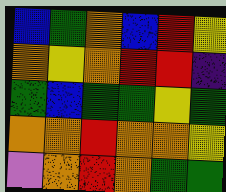[["blue", "green", "orange", "blue", "red", "yellow"], ["orange", "yellow", "orange", "red", "red", "indigo"], ["green", "blue", "green", "green", "yellow", "green"], ["orange", "orange", "red", "orange", "orange", "yellow"], ["violet", "orange", "red", "orange", "green", "green"]]